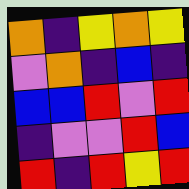[["orange", "indigo", "yellow", "orange", "yellow"], ["violet", "orange", "indigo", "blue", "indigo"], ["blue", "blue", "red", "violet", "red"], ["indigo", "violet", "violet", "red", "blue"], ["red", "indigo", "red", "yellow", "red"]]